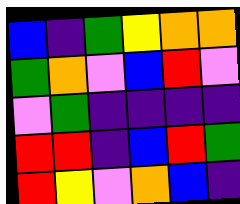[["blue", "indigo", "green", "yellow", "orange", "orange"], ["green", "orange", "violet", "blue", "red", "violet"], ["violet", "green", "indigo", "indigo", "indigo", "indigo"], ["red", "red", "indigo", "blue", "red", "green"], ["red", "yellow", "violet", "orange", "blue", "indigo"]]